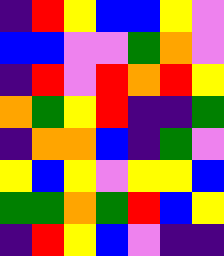[["indigo", "red", "yellow", "blue", "blue", "yellow", "violet"], ["blue", "blue", "violet", "violet", "green", "orange", "violet"], ["indigo", "red", "violet", "red", "orange", "red", "yellow"], ["orange", "green", "yellow", "red", "indigo", "indigo", "green"], ["indigo", "orange", "orange", "blue", "indigo", "green", "violet"], ["yellow", "blue", "yellow", "violet", "yellow", "yellow", "blue"], ["green", "green", "orange", "green", "red", "blue", "yellow"], ["indigo", "red", "yellow", "blue", "violet", "indigo", "indigo"]]